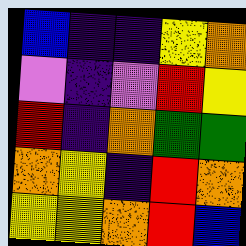[["blue", "indigo", "indigo", "yellow", "orange"], ["violet", "indigo", "violet", "red", "yellow"], ["red", "indigo", "orange", "green", "green"], ["orange", "yellow", "indigo", "red", "orange"], ["yellow", "yellow", "orange", "red", "blue"]]